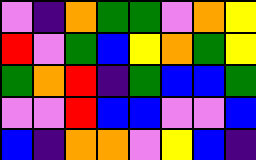[["violet", "indigo", "orange", "green", "green", "violet", "orange", "yellow"], ["red", "violet", "green", "blue", "yellow", "orange", "green", "yellow"], ["green", "orange", "red", "indigo", "green", "blue", "blue", "green"], ["violet", "violet", "red", "blue", "blue", "violet", "violet", "blue"], ["blue", "indigo", "orange", "orange", "violet", "yellow", "blue", "indigo"]]